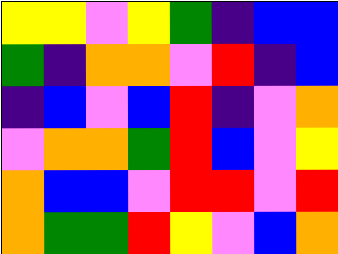[["yellow", "yellow", "violet", "yellow", "green", "indigo", "blue", "blue"], ["green", "indigo", "orange", "orange", "violet", "red", "indigo", "blue"], ["indigo", "blue", "violet", "blue", "red", "indigo", "violet", "orange"], ["violet", "orange", "orange", "green", "red", "blue", "violet", "yellow"], ["orange", "blue", "blue", "violet", "red", "red", "violet", "red"], ["orange", "green", "green", "red", "yellow", "violet", "blue", "orange"]]